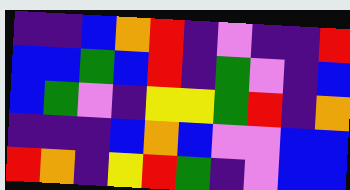[["indigo", "indigo", "blue", "orange", "red", "indigo", "violet", "indigo", "indigo", "red"], ["blue", "blue", "green", "blue", "red", "indigo", "green", "violet", "indigo", "blue"], ["blue", "green", "violet", "indigo", "yellow", "yellow", "green", "red", "indigo", "orange"], ["indigo", "indigo", "indigo", "blue", "orange", "blue", "violet", "violet", "blue", "blue"], ["red", "orange", "indigo", "yellow", "red", "green", "indigo", "violet", "blue", "blue"]]